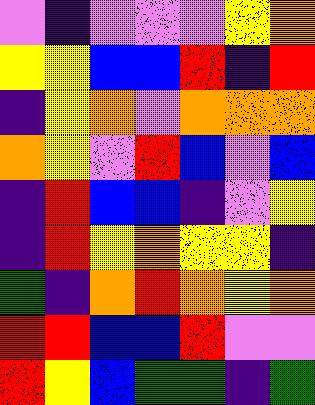[["violet", "indigo", "violet", "violet", "violet", "yellow", "orange"], ["yellow", "yellow", "blue", "blue", "red", "indigo", "red"], ["indigo", "yellow", "orange", "violet", "orange", "orange", "orange"], ["orange", "yellow", "violet", "red", "blue", "violet", "blue"], ["indigo", "red", "blue", "blue", "indigo", "violet", "yellow"], ["indigo", "red", "yellow", "orange", "yellow", "yellow", "indigo"], ["green", "indigo", "orange", "red", "orange", "yellow", "orange"], ["red", "red", "blue", "blue", "red", "violet", "violet"], ["red", "yellow", "blue", "green", "green", "indigo", "green"]]